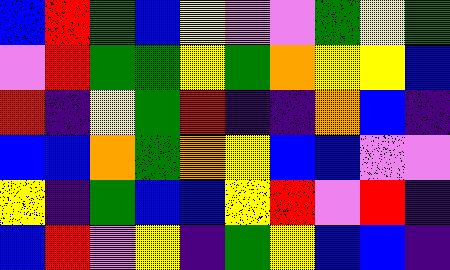[["blue", "red", "green", "blue", "yellow", "violet", "violet", "green", "yellow", "green"], ["violet", "red", "green", "green", "yellow", "green", "orange", "yellow", "yellow", "blue"], ["red", "indigo", "yellow", "green", "red", "indigo", "indigo", "orange", "blue", "indigo"], ["blue", "blue", "orange", "green", "orange", "yellow", "blue", "blue", "violet", "violet"], ["yellow", "indigo", "green", "blue", "blue", "yellow", "red", "violet", "red", "indigo"], ["blue", "red", "violet", "yellow", "indigo", "green", "yellow", "blue", "blue", "indigo"]]